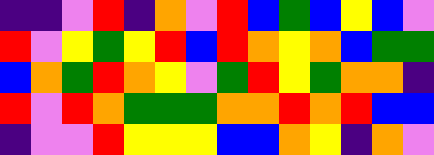[["indigo", "indigo", "violet", "red", "indigo", "orange", "violet", "red", "blue", "green", "blue", "yellow", "blue", "violet"], ["red", "violet", "yellow", "green", "yellow", "red", "blue", "red", "orange", "yellow", "orange", "blue", "green", "green"], ["blue", "orange", "green", "red", "orange", "yellow", "violet", "green", "red", "yellow", "green", "orange", "orange", "indigo"], ["red", "violet", "red", "orange", "green", "green", "green", "orange", "orange", "red", "orange", "red", "blue", "blue"], ["indigo", "violet", "violet", "red", "yellow", "yellow", "yellow", "blue", "blue", "orange", "yellow", "indigo", "orange", "violet"]]